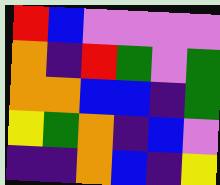[["red", "blue", "violet", "violet", "violet", "violet"], ["orange", "indigo", "red", "green", "violet", "green"], ["orange", "orange", "blue", "blue", "indigo", "green"], ["yellow", "green", "orange", "indigo", "blue", "violet"], ["indigo", "indigo", "orange", "blue", "indigo", "yellow"]]